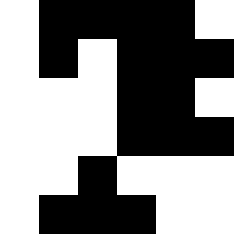[["white", "black", "black", "black", "black", "white"], ["white", "black", "white", "black", "black", "black"], ["white", "white", "white", "black", "black", "white"], ["white", "white", "white", "black", "black", "black"], ["white", "white", "black", "white", "white", "white"], ["white", "black", "black", "black", "white", "white"]]